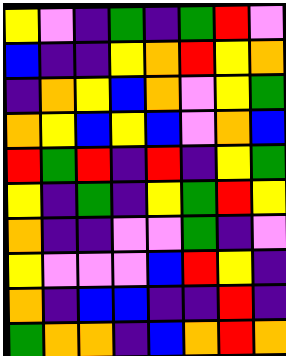[["yellow", "violet", "indigo", "green", "indigo", "green", "red", "violet"], ["blue", "indigo", "indigo", "yellow", "orange", "red", "yellow", "orange"], ["indigo", "orange", "yellow", "blue", "orange", "violet", "yellow", "green"], ["orange", "yellow", "blue", "yellow", "blue", "violet", "orange", "blue"], ["red", "green", "red", "indigo", "red", "indigo", "yellow", "green"], ["yellow", "indigo", "green", "indigo", "yellow", "green", "red", "yellow"], ["orange", "indigo", "indigo", "violet", "violet", "green", "indigo", "violet"], ["yellow", "violet", "violet", "violet", "blue", "red", "yellow", "indigo"], ["orange", "indigo", "blue", "blue", "indigo", "indigo", "red", "indigo"], ["green", "orange", "orange", "indigo", "blue", "orange", "red", "orange"]]